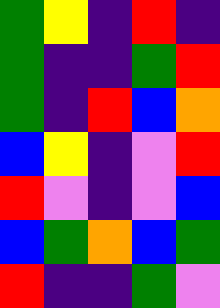[["green", "yellow", "indigo", "red", "indigo"], ["green", "indigo", "indigo", "green", "red"], ["green", "indigo", "red", "blue", "orange"], ["blue", "yellow", "indigo", "violet", "red"], ["red", "violet", "indigo", "violet", "blue"], ["blue", "green", "orange", "blue", "green"], ["red", "indigo", "indigo", "green", "violet"]]